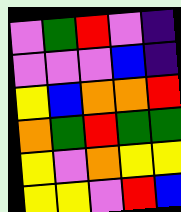[["violet", "green", "red", "violet", "indigo"], ["violet", "violet", "violet", "blue", "indigo"], ["yellow", "blue", "orange", "orange", "red"], ["orange", "green", "red", "green", "green"], ["yellow", "violet", "orange", "yellow", "yellow"], ["yellow", "yellow", "violet", "red", "blue"]]